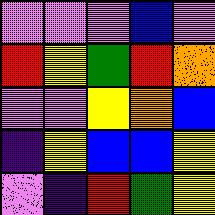[["violet", "violet", "violet", "blue", "violet"], ["red", "yellow", "green", "red", "orange"], ["violet", "violet", "yellow", "orange", "blue"], ["indigo", "yellow", "blue", "blue", "yellow"], ["violet", "indigo", "red", "green", "yellow"]]